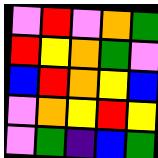[["violet", "red", "violet", "orange", "green"], ["red", "yellow", "orange", "green", "violet"], ["blue", "red", "orange", "yellow", "blue"], ["violet", "orange", "yellow", "red", "yellow"], ["violet", "green", "indigo", "blue", "green"]]